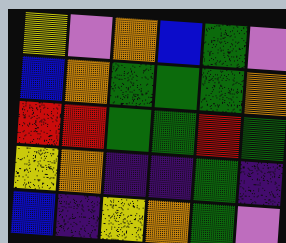[["yellow", "violet", "orange", "blue", "green", "violet"], ["blue", "orange", "green", "green", "green", "orange"], ["red", "red", "green", "green", "red", "green"], ["yellow", "orange", "indigo", "indigo", "green", "indigo"], ["blue", "indigo", "yellow", "orange", "green", "violet"]]